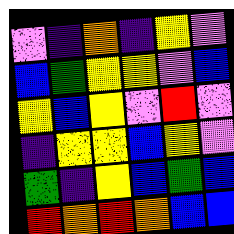[["violet", "indigo", "orange", "indigo", "yellow", "violet"], ["blue", "green", "yellow", "yellow", "violet", "blue"], ["yellow", "blue", "yellow", "violet", "red", "violet"], ["indigo", "yellow", "yellow", "blue", "yellow", "violet"], ["green", "indigo", "yellow", "blue", "green", "blue"], ["red", "orange", "red", "orange", "blue", "blue"]]